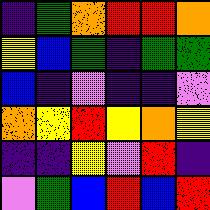[["indigo", "green", "orange", "red", "red", "orange"], ["yellow", "blue", "green", "indigo", "green", "green"], ["blue", "indigo", "violet", "indigo", "indigo", "violet"], ["orange", "yellow", "red", "yellow", "orange", "yellow"], ["indigo", "indigo", "yellow", "violet", "red", "indigo"], ["violet", "green", "blue", "red", "blue", "red"]]